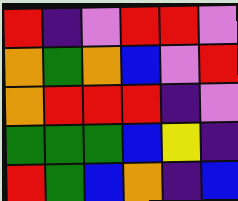[["red", "indigo", "violet", "red", "red", "violet"], ["orange", "green", "orange", "blue", "violet", "red"], ["orange", "red", "red", "red", "indigo", "violet"], ["green", "green", "green", "blue", "yellow", "indigo"], ["red", "green", "blue", "orange", "indigo", "blue"]]